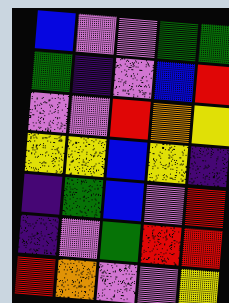[["blue", "violet", "violet", "green", "green"], ["green", "indigo", "violet", "blue", "red"], ["violet", "violet", "red", "orange", "yellow"], ["yellow", "yellow", "blue", "yellow", "indigo"], ["indigo", "green", "blue", "violet", "red"], ["indigo", "violet", "green", "red", "red"], ["red", "orange", "violet", "violet", "yellow"]]